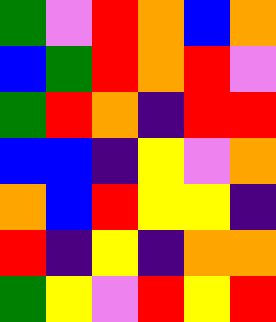[["green", "violet", "red", "orange", "blue", "orange"], ["blue", "green", "red", "orange", "red", "violet"], ["green", "red", "orange", "indigo", "red", "red"], ["blue", "blue", "indigo", "yellow", "violet", "orange"], ["orange", "blue", "red", "yellow", "yellow", "indigo"], ["red", "indigo", "yellow", "indigo", "orange", "orange"], ["green", "yellow", "violet", "red", "yellow", "red"]]